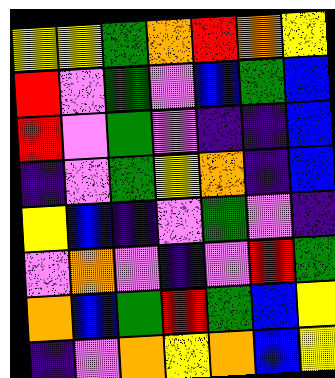[["yellow", "yellow", "green", "orange", "red", "orange", "yellow"], ["red", "violet", "green", "violet", "blue", "green", "blue"], ["red", "violet", "green", "violet", "indigo", "indigo", "blue"], ["indigo", "violet", "green", "yellow", "orange", "indigo", "blue"], ["yellow", "blue", "indigo", "violet", "green", "violet", "indigo"], ["violet", "orange", "violet", "indigo", "violet", "red", "green"], ["orange", "blue", "green", "red", "green", "blue", "yellow"], ["indigo", "violet", "orange", "yellow", "orange", "blue", "yellow"]]